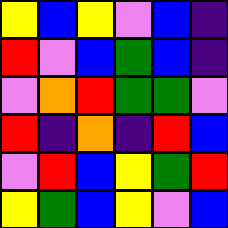[["yellow", "blue", "yellow", "violet", "blue", "indigo"], ["red", "violet", "blue", "green", "blue", "indigo"], ["violet", "orange", "red", "green", "green", "violet"], ["red", "indigo", "orange", "indigo", "red", "blue"], ["violet", "red", "blue", "yellow", "green", "red"], ["yellow", "green", "blue", "yellow", "violet", "blue"]]